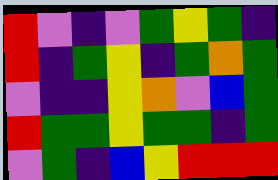[["red", "violet", "indigo", "violet", "green", "yellow", "green", "indigo"], ["red", "indigo", "green", "yellow", "indigo", "green", "orange", "green"], ["violet", "indigo", "indigo", "yellow", "orange", "violet", "blue", "green"], ["red", "green", "green", "yellow", "green", "green", "indigo", "green"], ["violet", "green", "indigo", "blue", "yellow", "red", "red", "red"]]